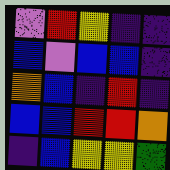[["violet", "red", "yellow", "indigo", "indigo"], ["blue", "violet", "blue", "blue", "indigo"], ["orange", "blue", "indigo", "red", "indigo"], ["blue", "blue", "red", "red", "orange"], ["indigo", "blue", "yellow", "yellow", "green"]]